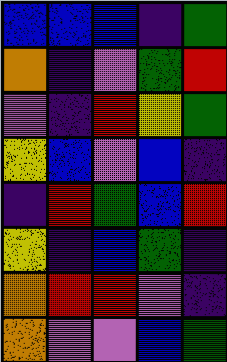[["blue", "blue", "blue", "indigo", "green"], ["orange", "indigo", "violet", "green", "red"], ["violet", "indigo", "red", "yellow", "green"], ["yellow", "blue", "violet", "blue", "indigo"], ["indigo", "red", "green", "blue", "red"], ["yellow", "indigo", "blue", "green", "indigo"], ["orange", "red", "red", "violet", "indigo"], ["orange", "violet", "violet", "blue", "green"]]